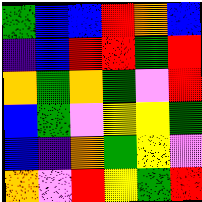[["green", "blue", "blue", "red", "orange", "blue"], ["indigo", "blue", "red", "red", "green", "red"], ["orange", "green", "orange", "green", "violet", "red"], ["blue", "green", "violet", "yellow", "yellow", "green"], ["blue", "indigo", "orange", "green", "yellow", "violet"], ["orange", "violet", "red", "yellow", "green", "red"]]